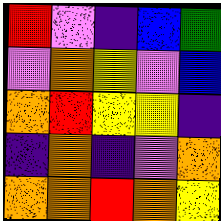[["red", "violet", "indigo", "blue", "green"], ["violet", "orange", "yellow", "violet", "blue"], ["orange", "red", "yellow", "yellow", "indigo"], ["indigo", "orange", "indigo", "violet", "orange"], ["orange", "orange", "red", "orange", "yellow"]]